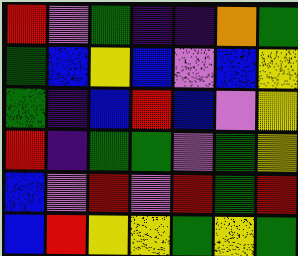[["red", "violet", "green", "indigo", "indigo", "orange", "green"], ["green", "blue", "yellow", "blue", "violet", "blue", "yellow"], ["green", "indigo", "blue", "red", "blue", "violet", "yellow"], ["red", "indigo", "green", "green", "violet", "green", "yellow"], ["blue", "violet", "red", "violet", "red", "green", "red"], ["blue", "red", "yellow", "yellow", "green", "yellow", "green"]]